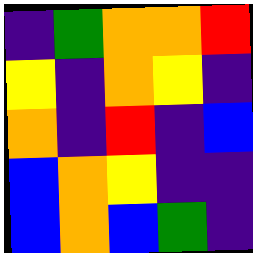[["indigo", "green", "orange", "orange", "red"], ["yellow", "indigo", "orange", "yellow", "indigo"], ["orange", "indigo", "red", "indigo", "blue"], ["blue", "orange", "yellow", "indigo", "indigo"], ["blue", "orange", "blue", "green", "indigo"]]